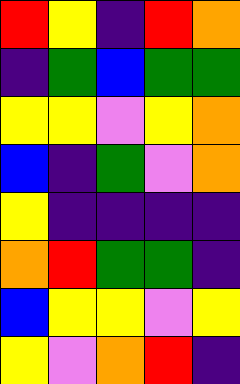[["red", "yellow", "indigo", "red", "orange"], ["indigo", "green", "blue", "green", "green"], ["yellow", "yellow", "violet", "yellow", "orange"], ["blue", "indigo", "green", "violet", "orange"], ["yellow", "indigo", "indigo", "indigo", "indigo"], ["orange", "red", "green", "green", "indigo"], ["blue", "yellow", "yellow", "violet", "yellow"], ["yellow", "violet", "orange", "red", "indigo"]]